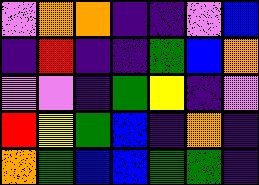[["violet", "orange", "orange", "indigo", "indigo", "violet", "blue"], ["indigo", "red", "indigo", "indigo", "green", "blue", "orange"], ["violet", "violet", "indigo", "green", "yellow", "indigo", "violet"], ["red", "yellow", "green", "blue", "indigo", "orange", "indigo"], ["orange", "green", "blue", "blue", "green", "green", "indigo"]]